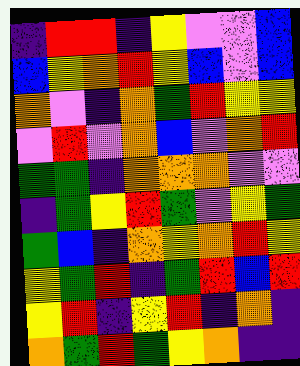[["indigo", "red", "red", "indigo", "yellow", "violet", "violet", "blue"], ["blue", "yellow", "orange", "red", "yellow", "blue", "violet", "blue"], ["orange", "violet", "indigo", "orange", "green", "red", "yellow", "yellow"], ["violet", "red", "violet", "orange", "blue", "violet", "orange", "red"], ["green", "green", "indigo", "orange", "orange", "orange", "violet", "violet"], ["indigo", "green", "yellow", "red", "green", "violet", "yellow", "green"], ["green", "blue", "indigo", "orange", "yellow", "orange", "red", "yellow"], ["yellow", "green", "red", "indigo", "green", "red", "blue", "red"], ["yellow", "red", "indigo", "yellow", "red", "indigo", "orange", "indigo"], ["orange", "green", "red", "green", "yellow", "orange", "indigo", "indigo"]]